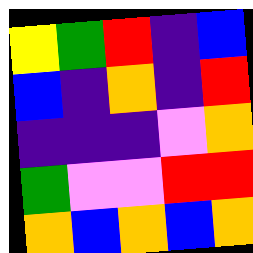[["yellow", "green", "red", "indigo", "blue"], ["blue", "indigo", "orange", "indigo", "red"], ["indigo", "indigo", "indigo", "violet", "orange"], ["green", "violet", "violet", "red", "red"], ["orange", "blue", "orange", "blue", "orange"]]